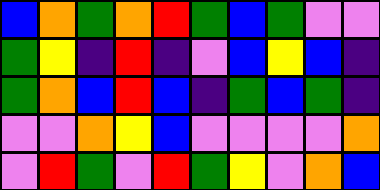[["blue", "orange", "green", "orange", "red", "green", "blue", "green", "violet", "violet"], ["green", "yellow", "indigo", "red", "indigo", "violet", "blue", "yellow", "blue", "indigo"], ["green", "orange", "blue", "red", "blue", "indigo", "green", "blue", "green", "indigo"], ["violet", "violet", "orange", "yellow", "blue", "violet", "violet", "violet", "violet", "orange"], ["violet", "red", "green", "violet", "red", "green", "yellow", "violet", "orange", "blue"]]